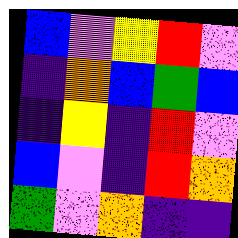[["blue", "violet", "yellow", "red", "violet"], ["indigo", "orange", "blue", "green", "blue"], ["indigo", "yellow", "indigo", "red", "violet"], ["blue", "violet", "indigo", "red", "orange"], ["green", "violet", "orange", "indigo", "indigo"]]